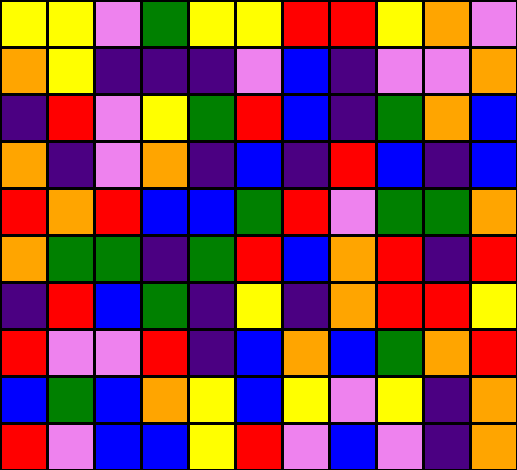[["yellow", "yellow", "violet", "green", "yellow", "yellow", "red", "red", "yellow", "orange", "violet"], ["orange", "yellow", "indigo", "indigo", "indigo", "violet", "blue", "indigo", "violet", "violet", "orange"], ["indigo", "red", "violet", "yellow", "green", "red", "blue", "indigo", "green", "orange", "blue"], ["orange", "indigo", "violet", "orange", "indigo", "blue", "indigo", "red", "blue", "indigo", "blue"], ["red", "orange", "red", "blue", "blue", "green", "red", "violet", "green", "green", "orange"], ["orange", "green", "green", "indigo", "green", "red", "blue", "orange", "red", "indigo", "red"], ["indigo", "red", "blue", "green", "indigo", "yellow", "indigo", "orange", "red", "red", "yellow"], ["red", "violet", "violet", "red", "indigo", "blue", "orange", "blue", "green", "orange", "red"], ["blue", "green", "blue", "orange", "yellow", "blue", "yellow", "violet", "yellow", "indigo", "orange"], ["red", "violet", "blue", "blue", "yellow", "red", "violet", "blue", "violet", "indigo", "orange"]]